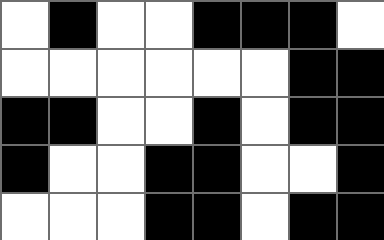[["white", "black", "white", "white", "black", "black", "black", "white"], ["white", "white", "white", "white", "white", "white", "black", "black"], ["black", "black", "white", "white", "black", "white", "black", "black"], ["black", "white", "white", "black", "black", "white", "white", "black"], ["white", "white", "white", "black", "black", "white", "black", "black"]]